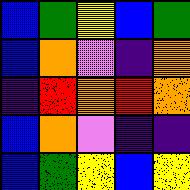[["blue", "green", "yellow", "blue", "green"], ["blue", "orange", "violet", "indigo", "orange"], ["indigo", "red", "orange", "red", "orange"], ["blue", "orange", "violet", "indigo", "indigo"], ["blue", "green", "yellow", "blue", "yellow"]]